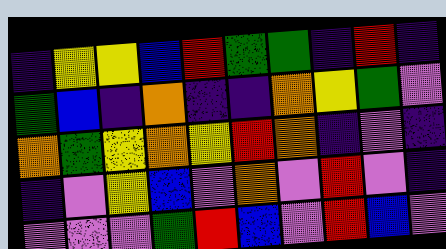[["indigo", "yellow", "yellow", "blue", "red", "green", "green", "indigo", "red", "indigo"], ["green", "blue", "indigo", "orange", "indigo", "indigo", "orange", "yellow", "green", "violet"], ["orange", "green", "yellow", "orange", "yellow", "red", "orange", "indigo", "violet", "indigo"], ["indigo", "violet", "yellow", "blue", "violet", "orange", "violet", "red", "violet", "indigo"], ["violet", "violet", "violet", "green", "red", "blue", "violet", "red", "blue", "violet"]]